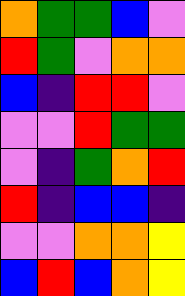[["orange", "green", "green", "blue", "violet"], ["red", "green", "violet", "orange", "orange"], ["blue", "indigo", "red", "red", "violet"], ["violet", "violet", "red", "green", "green"], ["violet", "indigo", "green", "orange", "red"], ["red", "indigo", "blue", "blue", "indigo"], ["violet", "violet", "orange", "orange", "yellow"], ["blue", "red", "blue", "orange", "yellow"]]